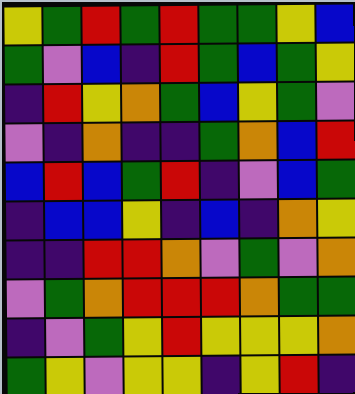[["yellow", "green", "red", "green", "red", "green", "green", "yellow", "blue"], ["green", "violet", "blue", "indigo", "red", "green", "blue", "green", "yellow"], ["indigo", "red", "yellow", "orange", "green", "blue", "yellow", "green", "violet"], ["violet", "indigo", "orange", "indigo", "indigo", "green", "orange", "blue", "red"], ["blue", "red", "blue", "green", "red", "indigo", "violet", "blue", "green"], ["indigo", "blue", "blue", "yellow", "indigo", "blue", "indigo", "orange", "yellow"], ["indigo", "indigo", "red", "red", "orange", "violet", "green", "violet", "orange"], ["violet", "green", "orange", "red", "red", "red", "orange", "green", "green"], ["indigo", "violet", "green", "yellow", "red", "yellow", "yellow", "yellow", "orange"], ["green", "yellow", "violet", "yellow", "yellow", "indigo", "yellow", "red", "indigo"]]